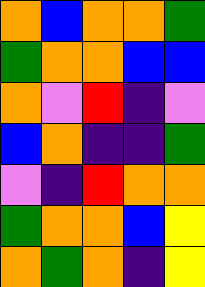[["orange", "blue", "orange", "orange", "green"], ["green", "orange", "orange", "blue", "blue"], ["orange", "violet", "red", "indigo", "violet"], ["blue", "orange", "indigo", "indigo", "green"], ["violet", "indigo", "red", "orange", "orange"], ["green", "orange", "orange", "blue", "yellow"], ["orange", "green", "orange", "indigo", "yellow"]]